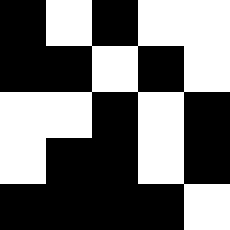[["black", "white", "black", "white", "white"], ["black", "black", "white", "black", "white"], ["white", "white", "black", "white", "black"], ["white", "black", "black", "white", "black"], ["black", "black", "black", "black", "white"]]